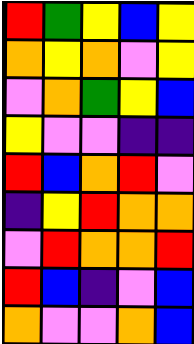[["red", "green", "yellow", "blue", "yellow"], ["orange", "yellow", "orange", "violet", "yellow"], ["violet", "orange", "green", "yellow", "blue"], ["yellow", "violet", "violet", "indigo", "indigo"], ["red", "blue", "orange", "red", "violet"], ["indigo", "yellow", "red", "orange", "orange"], ["violet", "red", "orange", "orange", "red"], ["red", "blue", "indigo", "violet", "blue"], ["orange", "violet", "violet", "orange", "blue"]]